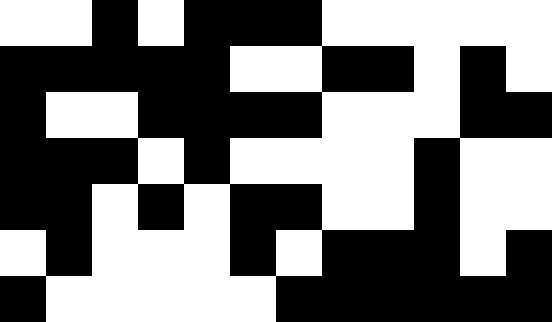[["white", "white", "black", "white", "black", "black", "black", "white", "white", "white", "white", "white"], ["black", "black", "black", "black", "black", "white", "white", "black", "black", "white", "black", "white"], ["black", "white", "white", "black", "black", "black", "black", "white", "white", "white", "black", "black"], ["black", "black", "black", "white", "black", "white", "white", "white", "white", "black", "white", "white"], ["black", "black", "white", "black", "white", "black", "black", "white", "white", "black", "white", "white"], ["white", "black", "white", "white", "white", "black", "white", "black", "black", "black", "white", "black"], ["black", "white", "white", "white", "white", "white", "black", "black", "black", "black", "black", "black"]]